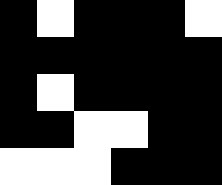[["black", "white", "black", "black", "black", "white"], ["black", "black", "black", "black", "black", "black"], ["black", "white", "black", "black", "black", "black"], ["black", "black", "white", "white", "black", "black"], ["white", "white", "white", "black", "black", "black"]]